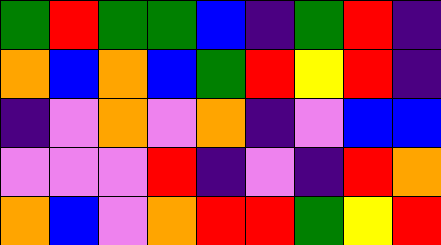[["green", "red", "green", "green", "blue", "indigo", "green", "red", "indigo"], ["orange", "blue", "orange", "blue", "green", "red", "yellow", "red", "indigo"], ["indigo", "violet", "orange", "violet", "orange", "indigo", "violet", "blue", "blue"], ["violet", "violet", "violet", "red", "indigo", "violet", "indigo", "red", "orange"], ["orange", "blue", "violet", "orange", "red", "red", "green", "yellow", "red"]]